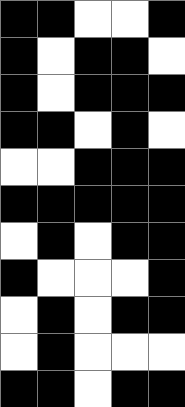[["black", "black", "white", "white", "black"], ["black", "white", "black", "black", "white"], ["black", "white", "black", "black", "black"], ["black", "black", "white", "black", "white"], ["white", "white", "black", "black", "black"], ["black", "black", "black", "black", "black"], ["white", "black", "white", "black", "black"], ["black", "white", "white", "white", "black"], ["white", "black", "white", "black", "black"], ["white", "black", "white", "white", "white"], ["black", "black", "white", "black", "black"]]